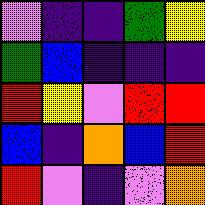[["violet", "indigo", "indigo", "green", "yellow"], ["green", "blue", "indigo", "indigo", "indigo"], ["red", "yellow", "violet", "red", "red"], ["blue", "indigo", "orange", "blue", "red"], ["red", "violet", "indigo", "violet", "orange"]]